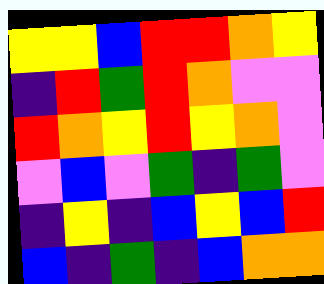[["yellow", "yellow", "blue", "red", "red", "orange", "yellow"], ["indigo", "red", "green", "red", "orange", "violet", "violet"], ["red", "orange", "yellow", "red", "yellow", "orange", "violet"], ["violet", "blue", "violet", "green", "indigo", "green", "violet"], ["indigo", "yellow", "indigo", "blue", "yellow", "blue", "red"], ["blue", "indigo", "green", "indigo", "blue", "orange", "orange"]]